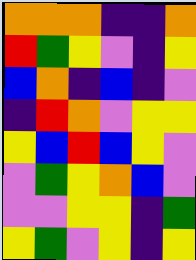[["orange", "orange", "orange", "indigo", "indigo", "orange"], ["red", "green", "yellow", "violet", "indigo", "yellow"], ["blue", "orange", "indigo", "blue", "indigo", "violet"], ["indigo", "red", "orange", "violet", "yellow", "yellow"], ["yellow", "blue", "red", "blue", "yellow", "violet"], ["violet", "green", "yellow", "orange", "blue", "violet"], ["violet", "violet", "yellow", "yellow", "indigo", "green"], ["yellow", "green", "violet", "yellow", "indigo", "yellow"]]